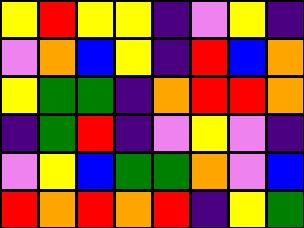[["yellow", "red", "yellow", "yellow", "indigo", "violet", "yellow", "indigo"], ["violet", "orange", "blue", "yellow", "indigo", "red", "blue", "orange"], ["yellow", "green", "green", "indigo", "orange", "red", "red", "orange"], ["indigo", "green", "red", "indigo", "violet", "yellow", "violet", "indigo"], ["violet", "yellow", "blue", "green", "green", "orange", "violet", "blue"], ["red", "orange", "red", "orange", "red", "indigo", "yellow", "green"]]